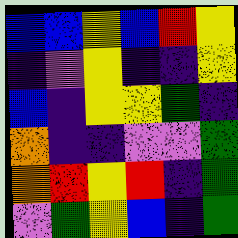[["blue", "blue", "yellow", "blue", "red", "yellow"], ["indigo", "violet", "yellow", "indigo", "indigo", "yellow"], ["blue", "indigo", "yellow", "yellow", "green", "indigo"], ["orange", "indigo", "indigo", "violet", "violet", "green"], ["orange", "red", "yellow", "red", "indigo", "green"], ["violet", "green", "yellow", "blue", "indigo", "green"]]